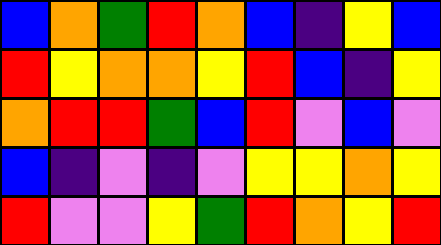[["blue", "orange", "green", "red", "orange", "blue", "indigo", "yellow", "blue"], ["red", "yellow", "orange", "orange", "yellow", "red", "blue", "indigo", "yellow"], ["orange", "red", "red", "green", "blue", "red", "violet", "blue", "violet"], ["blue", "indigo", "violet", "indigo", "violet", "yellow", "yellow", "orange", "yellow"], ["red", "violet", "violet", "yellow", "green", "red", "orange", "yellow", "red"]]